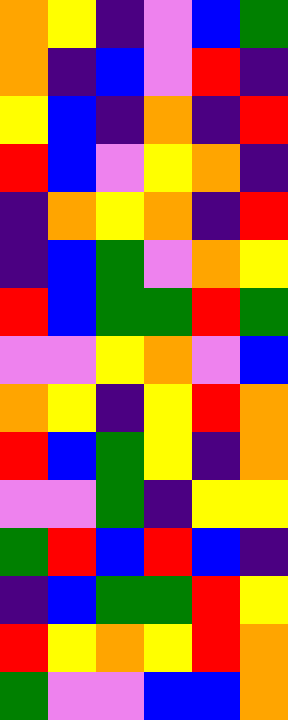[["orange", "yellow", "indigo", "violet", "blue", "green"], ["orange", "indigo", "blue", "violet", "red", "indigo"], ["yellow", "blue", "indigo", "orange", "indigo", "red"], ["red", "blue", "violet", "yellow", "orange", "indigo"], ["indigo", "orange", "yellow", "orange", "indigo", "red"], ["indigo", "blue", "green", "violet", "orange", "yellow"], ["red", "blue", "green", "green", "red", "green"], ["violet", "violet", "yellow", "orange", "violet", "blue"], ["orange", "yellow", "indigo", "yellow", "red", "orange"], ["red", "blue", "green", "yellow", "indigo", "orange"], ["violet", "violet", "green", "indigo", "yellow", "yellow"], ["green", "red", "blue", "red", "blue", "indigo"], ["indigo", "blue", "green", "green", "red", "yellow"], ["red", "yellow", "orange", "yellow", "red", "orange"], ["green", "violet", "violet", "blue", "blue", "orange"]]